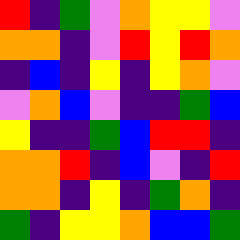[["red", "indigo", "green", "violet", "orange", "yellow", "yellow", "violet"], ["orange", "orange", "indigo", "violet", "red", "yellow", "red", "orange"], ["indigo", "blue", "indigo", "yellow", "indigo", "yellow", "orange", "violet"], ["violet", "orange", "blue", "violet", "indigo", "indigo", "green", "blue"], ["yellow", "indigo", "indigo", "green", "blue", "red", "red", "indigo"], ["orange", "orange", "red", "indigo", "blue", "violet", "indigo", "red"], ["orange", "orange", "indigo", "yellow", "indigo", "green", "orange", "indigo"], ["green", "indigo", "yellow", "yellow", "orange", "blue", "blue", "green"]]